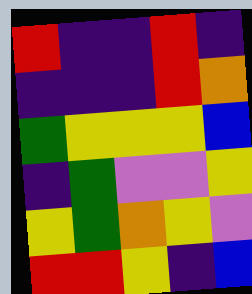[["red", "indigo", "indigo", "red", "indigo"], ["indigo", "indigo", "indigo", "red", "orange"], ["green", "yellow", "yellow", "yellow", "blue"], ["indigo", "green", "violet", "violet", "yellow"], ["yellow", "green", "orange", "yellow", "violet"], ["red", "red", "yellow", "indigo", "blue"]]